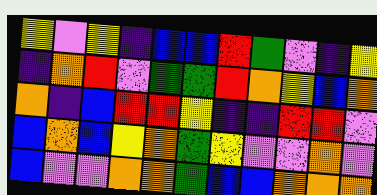[["yellow", "violet", "yellow", "indigo", "blue", "blue", "red", "green", "violet", "indigo", "yellow"], ["indigo", "orange", "red", "violet", "green", "green", "red", "orange", "yellow", "blue", "orange"], ["orange", "indigo", "blue", "red", "red", "yellow", "indigo", "indigo", "red", "red", "violet"], ["blue", "orange", "blue", "yellow", "orange", "green", "yellow", "violet", "violet", "orange", "violet"], ["blue", "violet", "violet", "orange", "orange", "green", "blue", "blue", "orange", "orange", "orange"]]